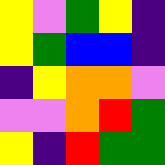[["yellow", "violet", "green", "yellow", "indigo"], ["yellow", "green", "blue", "blue", "indigo"], ["indigo", "yellow", "orange", "orange", "violet"], ["violet", "violet", "orange", "red", "green"], ["yellow", "indigo", "red", "green", "green"]]